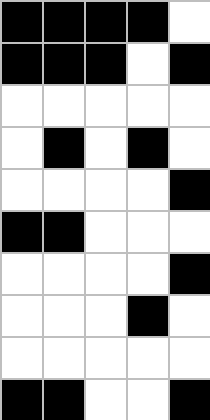[["black", "black", "black", "black", "white"], ["black", "black", "black", "white", "black"], ["white", "white", "white", "white", "white"], ["white", "black", "white", "black", "white"], ["white", "white", "white", "white", "black"], ["black", "black", "white", "white", "white"], ["white", "white", "white", "white", "black"], ["white", "white", "white", "black", "white"], ["white", "white", "white", "white", "white"], ["black", "black", "white", "white", "black"]]